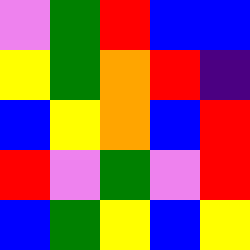[["violet", "green", "red", "blue", "blue"], ["yellow", "green", "orange", "red", "indigo"], ["blue", "yellow", "orange", "blue", "red"], ["red", "violet", "green", "violet", "red"], ["blue", "green", "yellow", "blue", "yellow"]]